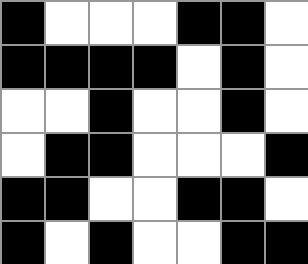[["black", "white", "white", "white", "black", "black", "white"], ["black", "black", "black", "black", "white", "black", "white"], ["white", "white", "black", "white", "white", "black", "white"], ["white", "black", "black", "white", "white", "white", "black"], ["black", "black", "white", "white", "black", "black", "white"], ["black", "white", "black", "white", "white", "black", "black"]]